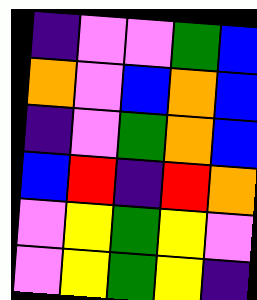[["indigo", "violet", "violet", "green", "blue"], ["orange", "violet", "blue", "orange", "blue"], ["indigo", "violet", "green", "orange", "blue"], ["blue", "red", "indigo", "red", "orange"], ["violet", "yellow", "green", "yellow", "violet"], ["violet", "yellow", "green", "yellow", "indigo"]]